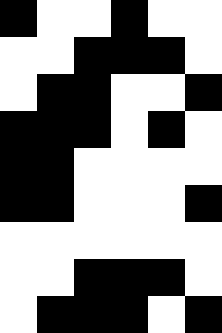[["black", "white", "white", "black", "white", "white"], ["white", "white", "black", "black", "black", "white"], ["white", "black", "black", "white", "white", "black"], ["black", "black", "black", "white", "black", "white"], ["black", "black", "white", "white", "white", "white"], ["black", "black", "white", "white", "white", "black"], ["white", "white", "white", "white", "white", "white"], ["white", "white", "black", "black", "black", "white"], ["white", "black", "black", "black", "white", "black"]]